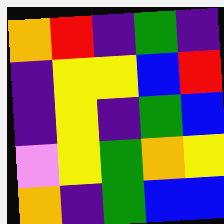[["orange", "red", "indigo", "green", "indigo"], ["indigo", "yellow", "yellow", "blue", "red"], ["indigo", "yellow", "indigo", "green", "blue"], ["violet", "yellow", "green", "orange", "yellow"], ["orange", "indigo", "green", "blue", "blue"]]